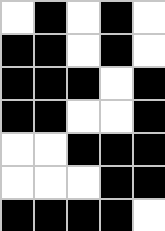[["white", "black", "white", "black", "white"], ["black", "black", "white", "black", "white"], ["black", "black", "black", "white", "black"], ["black", "black", "white", "white", "black"], ["white", "white", "black", "black", "black"], ["white", "white", "white", "black", "black"], ["black", "black", "black", "black", "white"]]